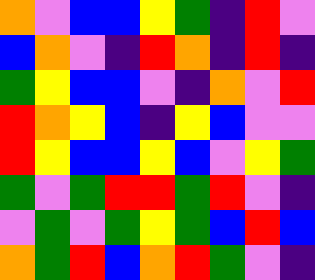[["orange", "violet", "blue", "blue", "yellow", "green", "indigo", "red", "violet"], ["blue", "orange", "violet", "indigo", "red", "orange", "indigo", "red", "indigo"], ["green", "yellow", "blue", "blue", "violet", "indigo", "orange", "violet", "red"], ["red", "orange", "yellow", "blue", "indigo", "yellow", "blue", "violet", "violet"], ["red", "yellow", "blue", "blue", "yellow", "blue", "violet", "yellow", "green"], ["green", "violet", "green", "red", "red", "green", "red", "violet", "indigo"], ["violet", "green", "violet", "green", "yellow", "green", "blue", "red", "blue"], ["orange", "green", "red", "blue", "orange", "red", "green", "violet", "indigo"]]